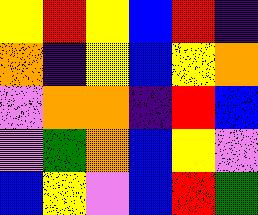[["yellow", "red", "yellow", "blue", "red", "indigo"], ["orange", "indigo", "yellow", "blue", "yellow", "orange"], ["violet", "orange", "orange", "indigo", "red", "blue"], ["violet", "green", "orange", "blue", "yellow", "violet"], ["blue", "yellow", "violet", "blue", "red", "green"]]